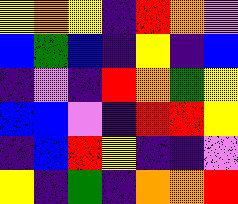[["yellow", "orange", "yellow", "indigo", "red", "orange", "violet"], ["blue", "green", "blue", "indigo", "yellow", "indigo", "blue"], ["indigo", "violet", "indigo", "red", "orange", "green", "yellow"], ["blue", "blue", "violet", "indigo", "red", "red", "yellow"], ["indigo", "blue", "red", "yellow", "indigo", "indigo", "violet"], ["yellow", "indigo", "green", "indigo", "orange", "orange", "red"]]